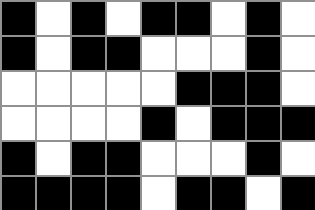[["black", "white", "black", "white", "black", "black", "white", "black", "white"], ["black", "white", "black", "black", "white", "white", "white", "black", "white"], ["white", "white", "white", "white", "white", "black", "black", "black", "white"], ["white", "white", "white", "white", "black", "white", "black", "black", "black"], ["black", "white", "black", "black", "white", "white", "white", "black", "white"], ["black", "black", "black", "black", "white", "black", "black", "white", "black"]]